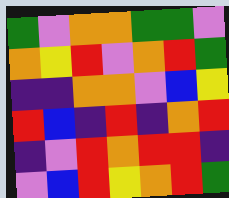[["green", "violet", "orange", "orange", "green", "green", "violet"], ["orange", "yellow", "red", "violet", "orange", "red", "green"], ["indigo", "indigo", "orange", "orange", "violet", "blue", "yellow"], ["red", "blue", "indigo", "red", "indigo", "orange", "red"], ["indigo", "violet", "red", "orange", "red", "red", "indigo"], ["violet", "blue", "red", "yellow", "orange", "red", "green"]]